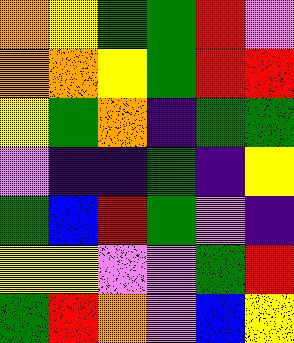[["orange", "yellow", "green", "green", "red", "violet"], ["orange", "orange", "yellow", "green", "red", "red"], ["yellow", "green", "orange", "indigo", "green", "green"], ["violet", "indigo", "indigo", "green", "indigo", "yellow"], ["green", "blue", "red", "green", "violet", "indigo"], ["yellow", "yellow", "violet", "violet", "green", "red"], ["green", "red", "orange", "violet", "blue", "yellow"]]